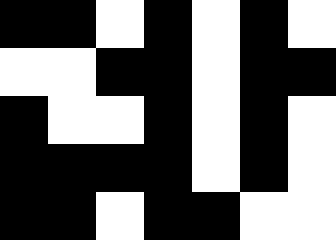[["black", "black", "white", "black", "white", "black", "white"], ["white", "white", "black", "black", "white", "black", "black"], ["black", "white", "white", "black", "white", "black", "white"], ["black", "black", "black", "black", "white", "black", "white"], ["black", "black", "white", "black", "black", "white", "white"]]